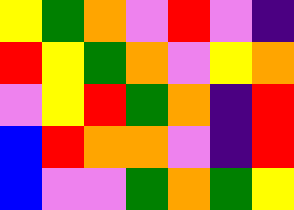[["yellow", "green", "orange", "violet", "red", "violet", "indigo"], ["red", "yellow", "green", "orange", "violet", "yellow", "orange"], ["violet", "yellow", "red", "green", "orange", "indigo", "red"], ["blue", "red", "orange", "orange", "violet", "indigo", "red"], ["blue", "violet", "violet", "green", "orange", "green", "yellow"]]